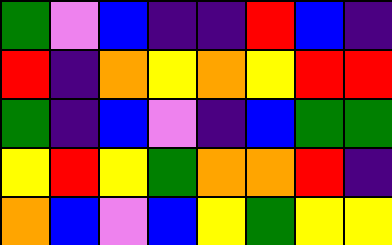[["green", "violet", "blue", "indigo", "indigo", "red", "blue", "indigo"], ["red", "indigo", "orange", "yellow", "orange", "yellow", "red", "red"], ["green", "indigo", "blue", "violet", "indigo", "blue", "green", "green"], ["yellow", "red", "yellow", "green", "orange", "orange", "red", "indigo"], ["orange", "blue", "violet", "blue", "yellow", "green", "yellow", "yellow"]]